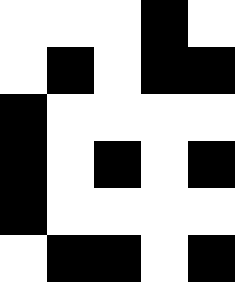[["white", "white", "white", "black", "white"], ["white", "black", "white", "black", "black"], ["black", "white", "white", "white", "white"], ["black", "white", "black", "white", "black"], ["black", "white", "white", "white", "white"], ["white", "black", "black", "white", "black"]]